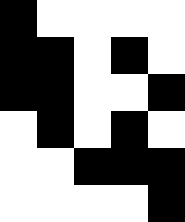[["black", "white", "white", "white", "white"], ["black", "black", "white", "black", "white"], ["black", "black", "white", "white", "black"], ["white", "black", "white", "black", "white"], ["white", "white", "black", "black", "black"], ["white", "white", "white", "white", "black"]]